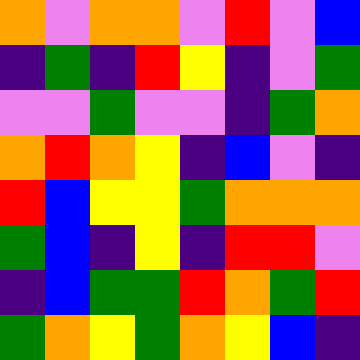[["orange", "violet", "orange", "orange", "violet", "red", "violet", "blue"], ["indigo", "green", "indigo", "red", "yellow", "indigo", "violet", "green"], ["violet", "violet", "green", "violet", "violet", "indigo", "green", "orange"], ["orange", "red", "orange", "yellow", "indigo", "blue", "violet", "indigo"], ["red", "blue", "yellow", "yellow", "green", "orange", "orange", "orange"], ["green", "blue", "indigo", "yellow", "indigo", "red", "red", "violet"], ["indigo", "blue", "green", "green", "red", "orange", "green", "red"], ["green", "orange", "yellow", "green", "orange", "yellow", "blue", "indigo"]]